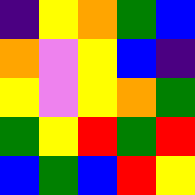[["indigo", "yellow", "orange", "green", "blue"], ["orange", "violet", "yellow", "blue", "indigo"], ["yellow", "violet", "yellow", "orange", "green"], ["green", "yellow", "red", "green", "red"], ["blue", "green", "blue", "red", "yellow"]]